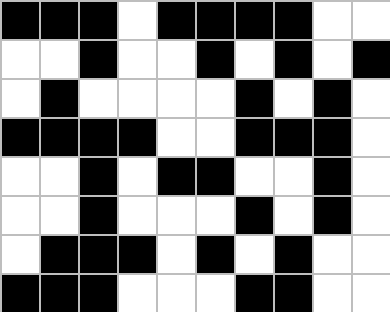[["black", "black", "black", "white", "black", "black", "black", "black", "white", "white"], ["white", "white", "black", "white", "white", "black", "white", "black", "white", "black"], ["white", "black", "white", "white", "white", "white", "black", "white", "black", "white"], ["black", "black", "black", "black", "white", "white", "black", "black", "black", "white"], ["white", "white", "black", "white", "black", "black", "white", "white", "black", "white"], ["white", "white", "black", "white", "white", "white", "black", "white", "black", "white"], ["white", "black", "black", "black", "white", "black", "white", "black", "white", "white"], ["black", "black", "black", "white", "white", "white", "black", "black", "white", "white"]]